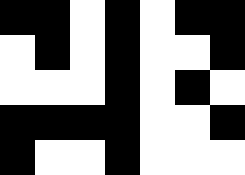[["black", "black", "white", "black", "white", "black", "black"], ["white", "black", "white", "black", "white", "white", "black"], ["white", "white", "white", "black", "white", "black", "white"], ["black", "black", "black", "black", "white", "white", "black"], ["black", "white", "white", "black", "white", "white", "white"]]